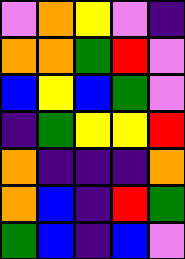[["violet", "orange", "yellow", "violet", "indigo"], ["orange", "orange", "green", "red", "violet"], ["blue", "yellow", "blue", "green", "violet"], ["indigo", "green", "yellow", "yellow", "red"], ["orange", "indigo", "indigo", "indigo", "orange"], ["orange", "blue", "indigo", "red", "green"], ["green", "blue", "indigo", "blue", "violet"]]